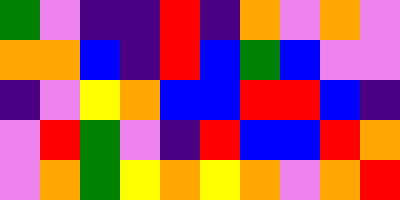[["green", "violet", "indigo", "indigo", "red", "indigo", "orange", "violet", "orange", "violet"], ["orange", "orange", "blue", "indigo", "red", "blue", "green", "blue", "violet", "violet"], ["indigo", "violet", "yellow", "orange", "blue", "blue", "red", "red", "blue", "indigo"], ["violet", "red", "green", "violet", "indigo", "red", "blue", "blue", "red", "orange"], ["violet", "orange", "green", "yellow", "orange", "yellow", "orange", "violet", "orange", "red"]]